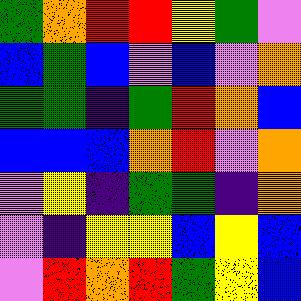[["green", "orange", "red", "red", "yellow", "green", "violet"], ["blue", "green", "blue", "violet", "blue", "violet", "orange"], ["green", "green", "indigo", "green", "red", "orange", "blue"], ["blue", "blue", "blue", "orange", "red", "violet", "orange"], ["violet", "yellow", "indigo", "green", "green", "indigo", "orange"], ["violet", "indigo", "yellow", "yellow", "blue", "yellow", "blue"], ["violet", "red", "orange", "red", "green", "yellow", "blue"]]